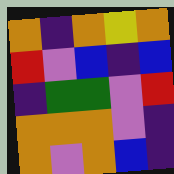[["orange", "indigo", "orange", "yellow", "orange"], ["red", "violet", "blue", "indigo", "blue"], ["indigo", "green", "green", "violet", "red"], ["orange", "orange", "orange", "violet", "indigo"], ["orange", "violet", "orange", "blue", "indigo"]]